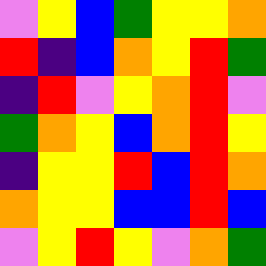[["violet", "yellow", "blue", "green", "yellow", "yellow", "orange"], ["red", "indigo", "blue", "orange", "yellow", "red", "green"], ["indigo", "red", "violet", "yellow", "orange", "red", "violet"], ["green", "orange", "yellow", "blue", "orange", "red", "yellow"], ["indigo", "yellow", "yellow", "red", "blue", "red", "orange"], ["orange", "yellow", "yellow", "blue", "blue", "red", "blue"], ["violet", "yellow", "red", "yellow", "violet", "orange", "green"]]